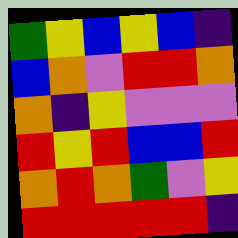[["green", "yellow", "blue", "yellow", "blue", "indigo"], ["blue", "orange", "violet", "red", "red", "orange"], ["orange", "indigo", "yellow", "violet", "violet", "violet"], ["red", "yellow", "red", "blue", "blue", "red"], ["orange", "red", "orange", "green", "violet", "yellow"], ["red", "red", "red", "red", "red", "indigo"]]